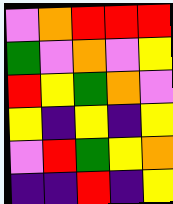[["violet", "orange", "red", "red", "red"], ["green", "violet", "orange", "violet", "yellow"], ["red", "yellow", "green", "orange", "violet"], ["yellow", "indigo", "yellow", "indigo", "yellow"], ["violet", "red", "green", "yellow", "orange"], ["indigo", "indigo", "red", "indigo", "yellow"]]